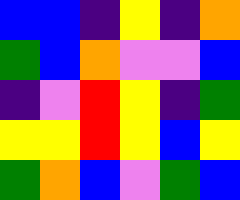[["blue", "blue", "indigo", "yellow", "indigo", "orange"], ["green", "blue", "orange", "violet", "violet", "blue"], ["indigo", "violet", "red", "yellow", "indigo", "green"], ["yellow", "yellow", "red", "yellow", "blue", "yellow"], ["green", "orange", "blue", "violet", "green", "blue"]]